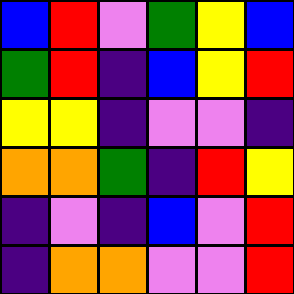[["blue", "red", "violet", "green", "yellow", "blue"], ["green", "red", "indigo", "blue", "yellow", "red"], ["yellow", "yellow", "indigo", "violet", "violet", "indigo"], ["orange", "orange", "green", "indigo", "red", "yellow"], ["indigo", "violet", "indigo", "blue", "violet", "red"], ["indigo", "orange", "orange", "violet", "violet", "red"]]